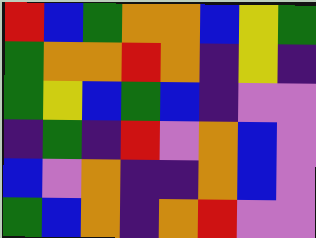[["red", "blue", "green", "orange", "orange", "blue", "yellow", "green"], ["green", "orange", "orange", "red", "orange", "indigo", "yellow", "indigo"], ["green", "yellow", "blue", "green", "blue", "indigo", "violet", "violet"], ["indigo", "green", "indigo", "red", "violet", "orange", "blue", "violet"], ["blue", "violet", "orange", "indigo", "indigo", "orange", "blue", "violet"], ["green", "blue", "orange", "indigo", "orange", "red", "violet", "violet"]]